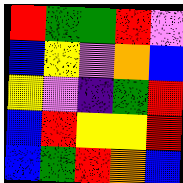[["red", "green", "green", "red", "violet"], ["blue", "yellow", "violet", "orange", "blue"], ["yellow", "violet", "indigo", "green", "red"], ["blue", "red", "yellow", "yellow", "red"], ["blue", "green", "red", "orange", "blue"]]